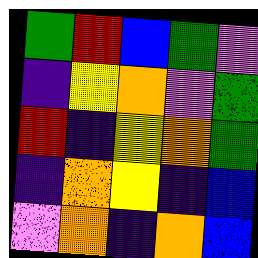[["green", "red", "blue", "green", "violet"], ["indigo", "yellow", "orange", "violet", "green"], ["red", "indigo", "yellow", "orange", "green"], ["indigo", "orange", "yellow", "indigo", "blue"], ["violet", "orange", "indigo", "orange", "blue"]]